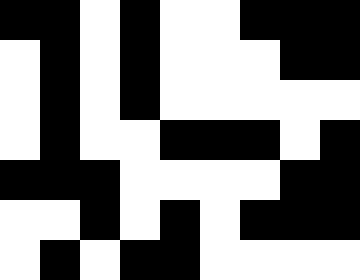[["black", "black", "white", "black", "white", "white", "black", "black", "black"], ["white", "black", "white", "black", "white", "white", "white", "black", "black"], ["white", "black", "white", "black", "white", "white", "white", "white", "white"], ["white", "black", "white", "white", "black", "black", "black", "white", "black"], ["black", "black", "black", "white", "white", "white", "white", "black", "black"], ["white", "white", "black", "white", "black", "white", "black", "black", "black"], ["white", "black", "white", "black", "black", "white", "white", "white", "white"]]